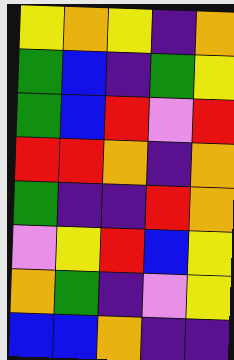[["yellow", "orange", "yellow", "indigo", "orange"], ["green", "blue", "indigo", "green", "yellow"], ["green", "blue", "red", "violet", "red"], ["red", "red", "orange", "indigo", "orange"], ["green", "indigo", "indigo", "red", "orange"], ["violet", "yellow", "red", "blue", "yellow"], ["orange", "green", "indigo", "violet", "yellow"], ["blue", "blue", "orange", "indigo", "indigo"]]